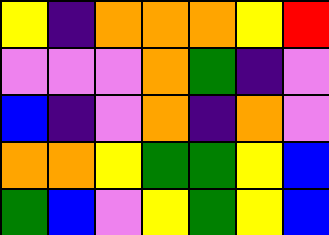[["yellow", "indigo", "orange", "orange", "orange", "yellow", "red"], ["violet", "violet", "violet", "orange", "green", "indigo", "violet"], ["blue", "indigo", "violet", "orange", "indigo", "orange", "violet"], ["orange", "orange", "yellow", "green", "green", "yellow", "blue"], ["green", "blue", "violet", "yellow", "green", "yellow", "blue"]]